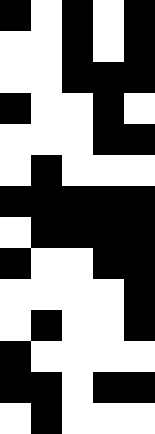[["black", "white", "black", "white", "black"], ["white", "white", "black", "white", "black"], ["white", "white", "black", "black", "black"], ["black", "white", "white", "black", "white"], ["white", "white", "white", "black", "black"], ["white", "black", "white", "white", "white"], ["black", "black", "black", "black", "black"], ["white", "black", "black", "black", "black"], ["black", "white", "white", "black", "black"], ["white", "white", "white", "white", "black"], ["white", "black", "white", "white", "black"], ["black", "white", "white", "white", "white"], ["black", "black", "white", "black", "black"], ["white", "black", "white", "white", "white"]]